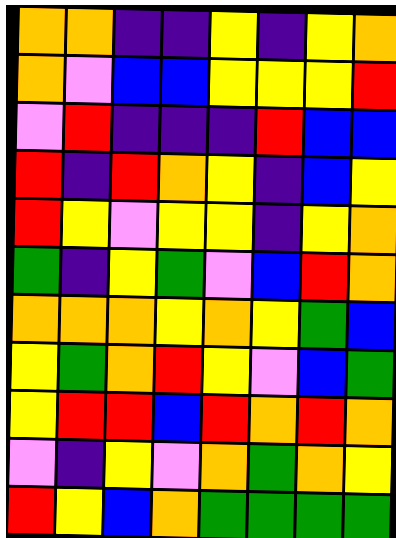[["orange", "orange", "indigo", "indigo", "yellow", "indigo", "yellow", "orange"], ["orange", "violet", "blue", "blue", "yellow", "yellow", "yellow", "red"], ["violet", "red", "indigo", "indigo", "indigo", "red", "blue", "blue"], ["red", "indigo", "red", "orange", "yellow", "indigo", "blue", "yellow"], ["red", "yellow", "violet", "yellow", "yellow", "indigo", "yellow", "orange"], ["green", "indigo", "yellow", "green", "violet", "blue", "red", "orange"], ["orange", "orange", "orange", "yellow", "orange", "yellow", "green", "blue"], ["yellow", "green", "orange", "red", "yellow", "violet", "blue", "green"], ["yellow", "red", "red", "blue", "red", "orange", "red", "orange"], ["violet", "indigo", "yellow", "violet", "orange", "green", "orange", "yellow"], ["red", "yellow", "blue", "orange", "green", "green", "green", "green"]]